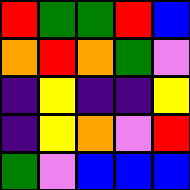[["red", "green", "green", "red", "blue"], ["orange", "red", "orange", "green", "violet"], ["indigo", "yellow", "indigo", "indigo", "yellow"], ["indigo", "yellow", "orange", "violet", "red"], ["green", "violet", "blue", "blue", "blue"]]